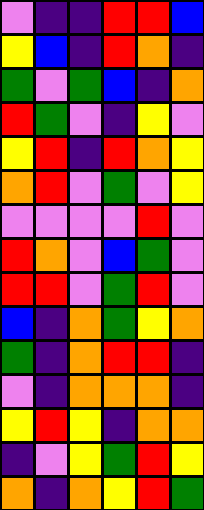[["violet", "indigo", "indigo", "red", "red", "blue"], ["yellow", "blue", "indigo", "red", "orange", "indigo"], ["green", "violet", "green", "blue", "indigo", "orange"], ["red", "green", "violet", "indigo", "yellow", "violet"], ["yellow", "red", "indigo", "red", "orange", "yellow"], ["orange", "red", "violet", "green", "violet", "yellow"], ["violet", "violet", "violet", "violet", "red", "violet"], ["red", "orange", "violet", "blue", "green", "violet"], ["red", "red", "violet", "green", "red", "violet"], ["blue", "indigo", "orange", "green", "yellow", "orange"], ["green", "indigo", "orange", "red", "red", "indigo"], ["violet", "indigo", "orange", "orange", "orange", "indigo"], ["yellow", "red", "yellow", "indigo", "orange", "orange"], ["indigo", "violet", "yellow", "green", "red", "yellow"], ["orange", "indigo", "orange", "yellow", "red", "green"]]